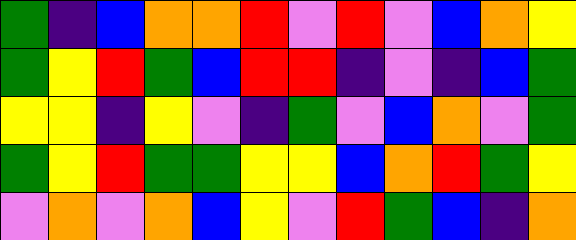[["green", "indigo", "blue", "orange", "orange", "red", "violet", "red", "violet", "blue", "orange", "yellow"], ["green", "yellow", "red", "green", "blue", "red", "red", "indigo", "violet", "indigo", "blue", "green"], ["yellow", "yellow", "indigo", "yellow", "violet", "indigo", "green", "violet", "blue", "orange", "violet", "green"], ["green", "yellow", "red", "green", "green", "yellow", "yellow", "blue", "orange", "red", "green", "yellow"], ["violet", "orange", "violet", "orange", "blue", "yellow", "violet", "red", "green", "blue", "indigo", "orange"]]